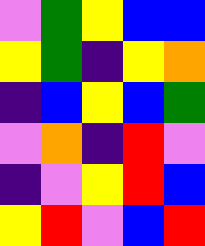[["violet", "green", "yellow", "blue", "blue"], ["yellow", "green", "indigo", "yellow", "orange"], ["indigo", "blue", "yellow", "blue", "green"], ["violet", "orange", "indigo", "red", "violet"], ["indigo", "violet", "yellow", "red", "blue"], ["yellow", "red", "violet", "blue", "red"]]